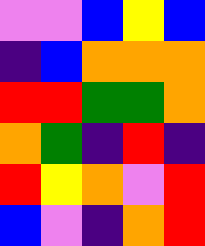[["violet", "violet", "blue", "yellow", "blue"], ["indigo", "blue", "orange", "orange", "orange"], ["red", "red", "green", "green", "orange"], ["orange", "green", "indigo", "red", "indigo"], ["red", "yellow", "orange", "violet", "red"], ["blue", "violet", "indigo", "orange", "red"]]